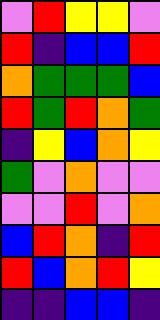[["violet", "red", "yellow", "yellow", "violet"], ["red", "indigo", "blue", "blue", "red"], ["orange", "green", "green", "green", "blue"], ["red", "green", "red", "orange", "green"], ["indigo", "yellow", "blue", "orange", "yellow"], ["green", "violet", "orange", "violet", "violet"], ["violet", "violet", "red", "violet", "orange"], ["blue", "red", "orange", "indigo", "red"], ["red", "blue", "orange", "red", "yellow"], ["indigo", "indigo", "blue", "blue", "indigo"]]